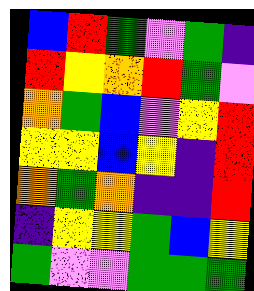[["blue", "red", "green", "violet", "green", "indigo"], ["red", "yellow", "orange", "red", "green", "violet"], ["orange", "green", "blue", "violet", "yellow", "red"], ["yellow", "yellow", "blue", "yellow", "indigo", "red"], ["orange", "green", "orange", "indigo", "indigo", "red"], ["indigo", "yellow", "yellow", "green", "blue", "yellow"], ["green", "violet", "violet", "green", "green", "green"]]